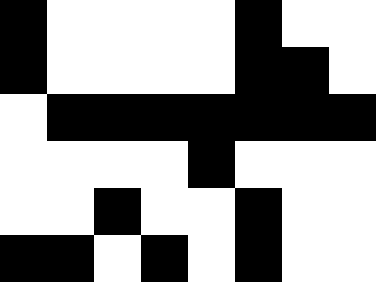[["black", "white", "white", "white", "white", "black", "white", "white"], ["black", "white", "white", "white", "white", "black", "black", "white"], ["white", "black", "black", "black", "black", "black", "black", "black"], ["white", "white", "white", "white", "black", "white", "white", "white"], ["white", "white", "black", "white", "white", "black", "white", "white"], ["black", "black", "white", "black", "white", "black", "white", "white"]]